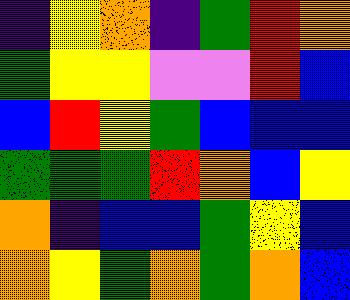[["indigo", "yellow", "orange", "indigo", "green", "red", "orange"], ["green", "yellow", "yellow", "violet", "violet", "red", "blue"], ["blue", "red", "yellow", "green", "blue", "blue", "blue"], ["green", "green", "green", "red", "orange", "blue", "yellow"], ["orange", "indigo", "blue", "blue", "green", "yellow", "blue"], ["orange", "yellow", "green", "orange", "green", "orange", "blue"]]